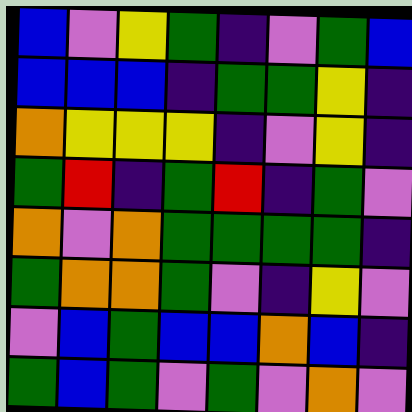[["blue", "violet", "yellow", "green", "indigo", "violet", "green", "blue"], ["blue", "blue", "blue", "indigo", "green", "green", "yellow", "indigo"], ["orange", "yellow", "yellow", "yellow", "indigo", "violet", "yellow", "indigo"], ["green", "red", "indigo", "green", "red", "indigo", "green", "violet"], ["orange", "violet", "orange", "green", "green", "green", "green", "indigo"], ["green", "orange", "orange", "green", "violet", "indigo", "yellow", "violet"], ["violet", "blue", "green", "blue", "blue", "orange", "blue", "indigo"], ["green", "blue", "green", "violet", "green", "violet", "orange", "violet"]]